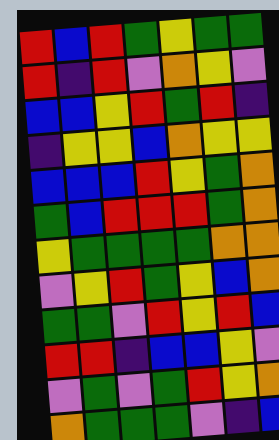[["red", "blue", "red", "green", "yellow", "green", "green"], ["red", "indigo", "red", "violet", "orange", "yellow", "violet"], ["blue", "blue", "yellow", "red", "green", "red", "indigo"], ["indigo", "yellow", "yellow", "blue", "orange", "yellow", "yellow"], ["blue", "blue", "blue", "red", "yellow", "green", "orange"], ["green", "blue", "red", "red", "red", "green", "orange"], ["yellow", "green", "green", "green", "green", "orange", "orange"], ["violet", "yellow", "red", "green", "yellow", "blue", "orange"], ["green", "green", "violet", "red", "yellow", "red", "blue"], ["red", "red", "indigo", "blue", "blue", "yellow", "violet"], ["violet", "green", "violet", "green", "red", "yellow", "orange"], ["orange", "green", "green", "green", "violet", "indigo", "blue"]]